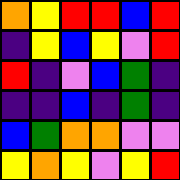[["orange", "yellow", "red", "red", "blue", "red"], ["indigo", "yellow", "blue", "yellow", "violet", "red"], ["red", "indigo", "violet", "blue", "green", "indigo"], ["indigo", "indigo", "blue", "indigo", "green", "indigo"], ["blue", "green", "orange", "orange", "violet", "violet"], ["yellow", "orange", "yellow", "violet", "yellow", "red"]]